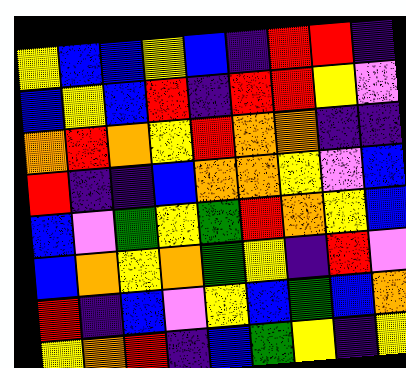[["yellow", "blue", "blue", "yellow", "blue", "indigo", "red", "red", "indigo"], ["blue", "yellow", "blue", "red", "indigo", "red", "red", "yellow", "violet"], ["orange", "red", "orange", "yellow", "red", "orange", "orange", "indigo", "indigo"], ["red", "indigo", "indigo", "blue", "orange", "orange", "yellow", "violet", "blue"], ["blue", "violet", "green", "yellow", "green", "red", "orange", "yellow", "blue"], ["blue", "orange", "yellow", "orange", "green", "yellow", "indigo", "red", "violet"], ["red", "indigo", "blue", "violet", "yellow", "blue", "green", "blue", "orange"], ["yellow", "orange", "red", "indigo", "blue", "green", "yellow", "indigo", "yellow"]]